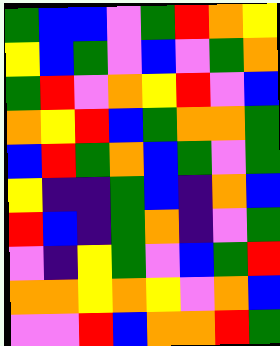[["green", "blue", "blue", "violet", "green", "red", "orange", "yellow"], ["yellow", "blue", "green", "violet", "blue", "violet", "green", "orange"], ["green", "red", "violet", "orange", "yellow", "red", "violet", "blue"], ["orange", "yellow", "red", "blue", "green", "orange", "orange", "green"], ["blue", "red", "green", "orange", "blue", "green", "violet", "green"], ["yellow", "indigo", "indigo", "green", "blue", "indigo", "orange", "blue"], ["red", "blue", "indigo", "green", "orange", "indigo", "violet", "green"], ["violet", "indigo", "yellow", "green", "violet", "blue", "green", "red"], ["orange", "orange", "yellow", "orange", "yellow", "violet", "orange", "blue"], ["violet", "violet", "red", "blue", "orange", "orange", "red", "green"]]